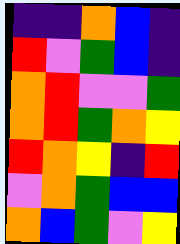[["indigo", "indigo", "orange", "blue", "indigo"], ["red", "violet", "green", "blue", "indigo"], ["orange", "red", "violet", "violet", "green"], ["orange", "red", "green", "orange", "yellow"], ["red", "orange", "yellow", "indigo", "red"], ["violet", "orange", "green", "blue", "blue"], ["orange", "blue", "green", "violet", "yellow"]]